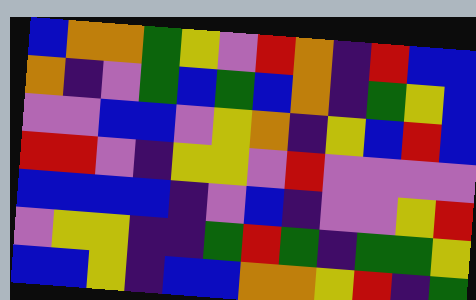[["blue", "orange", "orange", "green", "yellow", "violet", "red", "orange", "indigo", "red", "blue", "blue"], ["orange", "indigo", "violet", "green", "blue", "green", "blue", "orange", "indigo", "green", "yellow", "blue"], ["violet", "violet", "blue", "blue", "violet", "yellow", "orange", "indigo", "yellow", "blue", "red", "blue"], ["red", "red", "violet", "indigo", "yellow", "yellow", "violet", "red", "violet", "violet", "violet", "violet"], ["blue", "blue", "blue", "blue", "indigo", "violet", "blue", "indigo", "violet", "violet", "yellow", "red"], ["violet", "yellow", "yellow", "indigo", "indigo", "green", "red", "green", "indigo", "green", "green", "yellow"], ["blue", "blue", "yellow", "indigo", "blue", "blue", "orange", "orange", "yellow", "red", "indigo", "green"]]